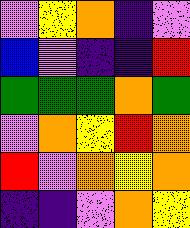[["violet", "yellow", "orange", "indigo", "violet"], ["blue", "violet", "indigo", "indigo", "red"], ["green", "green", "green", "orange", "green"], ["violet", "orange", "yellow", "red", "orange"], ["red", "violet", "orange", "yellow", "orange"], ["indigo", "indigo", "violet", "orange", "yellow"]]